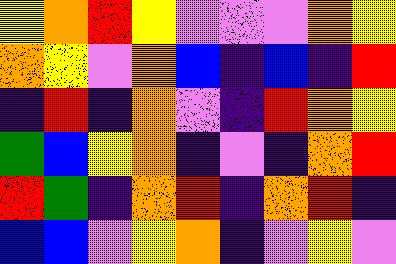[["yellow", "orange", "red", "yellow", "violet", "violet", "violet", "orange", "yellow"], ["orange", "yellow", "violet", "orange", "blue", "indigo", "blue", "indigo", "red"], ["indigo", "red", "indigo", "orange", "violet", "indigo", "red", "orange", "yellow"], ["green", "blue", "yellow", "orange", "indigo", "violet", "indigo", "orange", "red"], ["red", "green", "indigo", "orange", "red", "indigo", "orange", "red", "indigo"], ["blue", "blue", "violet", "yellow", "orange", "indigo", "violet", "yellow", "violet"]]